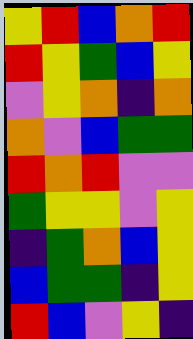[["yellow", "red", "blue", "orange", "red"], ["red", "yellow", "green", "blue", "yellow"], ["violet", "yellow", "orange", "indigo", "orange"], ["orange", "violet", "blue", "green", "green"], ["red", "orange", "red", "violet", "violet"], ["green", "yellow", "yellow", "violet", "yellow"], ["indigo", "green", "orange", "blue", "yellow"], ["blue", "green", "green", "indigo", "yellow"], ["red", "blue", "violet", "yellow", "indigo"]]